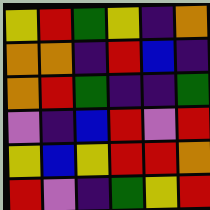[["yellow", "red", "green", "yellow", "indigo", "orange"], ["orange", "orange", "indigo", "red", "blue", "indigo"], ["orange", "red", "green", "indigo", "indigo", "green"], ["violet", "indigo", "blue", "red", "violet", "red"], ["yellow", "blue", "yellow", "red", "red", "orange"], ["red", "violet", "indigo", "green", "yellow", "red"]]